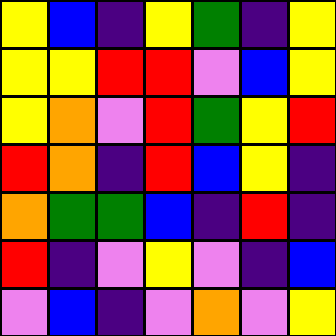[["yellow", "blue", "indigo", "yellow", "green", "indigo", "yellow"], ["yellow", "yellow", "red", "red", "violet", "blue", "yellow"], ["yellow", "orange", "violet", "red", "green", "yellow", "red"], ["red", "orange", "indigo", "red", "blue", "yellow", "indigo"], ["orange", "green", "green", "blue", "indigo", "red", "indigo"], ["red", "indigo", "violet", "yellow", "violet", "indigo", "blue"], ["violet", "blue", "indigo", "violet", "orange", "violet", "yellow"]]